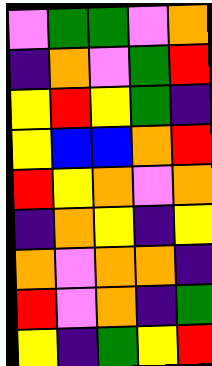[["violet", "green", "green", "violet", "orange"], ["indigo", "orange", "violet", "green", "red"], ["yellow", "red", "yellow", "green", "indigo"], ["yellow", "blue", "blue", "orange", "red"], ["red", "yellow", "orange", "violet", "orange"], ["indigo", "orange", "yellow", "indigo", "yellow"], ["orange", "violet", "orange", "orange", "indigo"], ["red", "violet", "orange", "indigo", "green"], ["yellow", "indigo", "green", "yellow", "red"]]